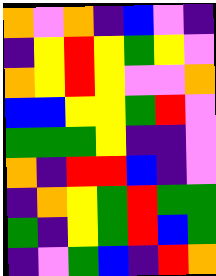[["orange", "violet", "orange", "indigo", "blue", "violet", "indigo"], ["indigo", "yellow", "red", "yellow", "green", "yellow", "violet"], ["orange", "yellow", "red", "yellow", "violet", "violet", "orange"], ["blue", "blue", "yellow", "yellow", "green", "red", "violet"], ["green", "green", "green", "yellow", "indigo", "indigo", "violet"], ["orange", "indigo", "red", "red", "blue", "indigo", "violet"], ["indigo", "orange", "yellow", "green", "red", "green", "green"], ["green", "indigo", "yellow", "green", "red", "blue", "green"], ["indigo", "violet", "green", "blue", "indigo", "red", "orange"]]